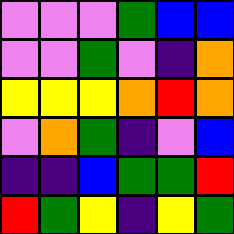[["violet", "violet", "violet", "green", "blue", "blue"], ["violet", "violet", "green", "violet", "indigo", "orange"], ["yellow", "yellow", "yellow", "orange", "red", "orange"], ["violet", "orange", "green", "indigo", "violet", "blue"], ["indigo", "indigo", "blue", "green", "green", "red"], ["red", "green", "yellow", "indigo", "yellow", "green"]]